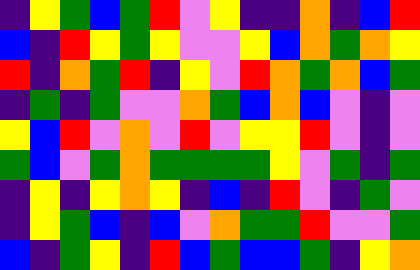[["indigo", "yellow", "green", "blue", "green", "red", "violet", "yellow", "indigo", "indigo", "orange", "indigo", "blue", "red"], ["blue", "indigo", "red", "yellow", "green", "yellow", "violet", "violet", "yellow", "blue", "orange", "green", "orange", "yellow"], ["red", "indigo", "orange", "green", "red", "indigo", "yellow", "violet", "red", "orange", "green", "orange", "blue", "green"], ["indigo", "green", "indigo", "green", "violet", "violet", "orange", "green", "blue", "orange", "blue", "violet", "indigo", "violet"], ["yellow", "blue", "red", "violet", "orange", "violet", "red", "violet", "yellow", "yellow", "red", "violet", "indigo", "violet"], ["green", "blue", "violet", "green", "orange", "green", "green", "green", "green", "yellow", "violet", "green", "indigo", "green"], ["indigo", "yellow", "indigo", "yellow", "orange", "yellow", "indigo", "blue", "indigo", "red", "violet", "indigo", "green", "violet"], ["indigo", "yellow", "green", "blue", "indigo", "blue", "violet", "orange", "green", "green", "red", "violet", "violet", "green"], ["blue", "indigo", "green", "yellow", "indigo", "red", "blue", "green", "blue", "blue", "green", "indigo", "yellow", "orange"]]